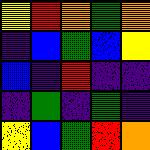[["yellow", "red", "orange", "green", "orange"], ["indigo", "blue", "green", "blue", "yellow"], ["blue", "indigo", "red", "indigo", "indigo"], ["indigo", "green", "indigo", "green", "indigo"], ["yellow", "blue", "green", "red", "orange"]]